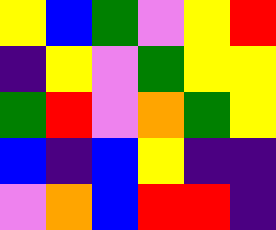[["yellow", "blue", "green", "violet", "yellow", "red"], ["indigo", "yellow", "violet", "green", "yellow", "yellow"], ["green", "red", "violet", "orange", "green", "yellow"], ["blue", "indigo", "blue", "yellow", "indigo", "indigo"], ["violet", "orange", "blue", "red", "red", "indigo"]]